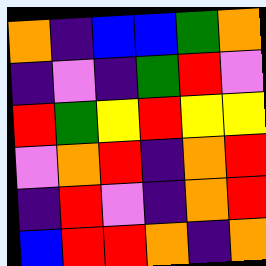[["orange", "indigo", "blue", "blue", "green", "orange"], ["indigo", "violet", "indigo", "green", "red", "violet"], ["red", "green", "yellow", "red", "yellow", "yellow"], ["violet", "orange", "red", "indigo", "orange", "red"], ["indigo", "red", "violet", "indigo", "orange", "red"], ["blue", "red", "red", "orange", "indigo", "orange"]]